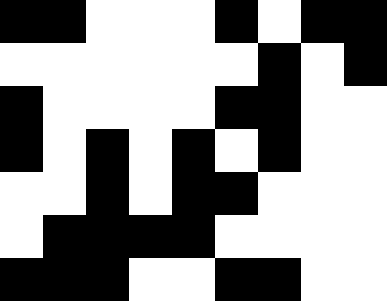[["black", "black", "white", "white", "white", "black", "white", "black", "black"], ["white", "white", "white", "white", "white", "white", "black", "white", "black"], ["black", "white", "white", "white", "white", "black", "black", "white", "white"], ["black", "white", "black", "white", "black", "white", "black", "white", "white"], ["white", "white", "black", "white", "black", "black", "white", "white", "white"], ["white", "black", "black", "black", "black", "white", "white", "white", "white"], ["black", "black", "black", "white", "white", "black", "black", "white", "white"]]